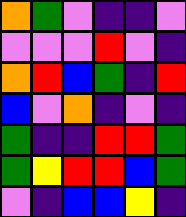[["orange", "green", "violet", "indigo", "indigo", "violet"], ["violet", "violet", "violet", "red", "violet", "indigo"], ["orange", "red", "blue", "green", "indigo", "red"], ["blue", "violet", "orange", "indigo", "violet", "indigo"], ["green", "indigo", "indigo", "red", "red", "green"], ["green", "yellow", "red", "red", "blue", "green"], ["violet", "indigo", "blue", "blue", "yellow", "indigo"]]